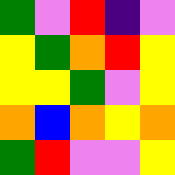[["green", "violet", "red", "indigo", "violet"], ["yellow", "green", "orange", "red", "yellow"], ["yellow", "yellow", "green", "violet", "yellow"], ["orange", "blue", "orange", "yellow", "orange"], ["green", "red", "violet", "violet", "yellow"]]